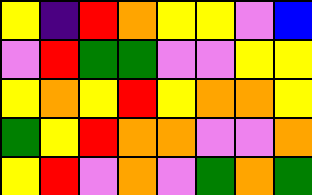[["yellow", "indigo", "red", "orange", "yellow", "yellow", "violet", "blue"], ["violet", "red", "green", "green", "violet", "violet", "yellow", "yellow"], ["yellow", "orange", "yellow", "red", "yellow", "orange", "orange", "yellow"], ["green", "yellow", "red", "orange", "orange", "violet", "violet", "orange"], ["yellow", "red", "violet", "orange", "violet", "green", "orange", "green"]]